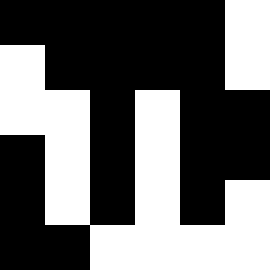[["black", "black", "black", "black", "black", "white"], ["white", "black", "black", "black", "black", "white"], ["white", "white", "black", "white", "black", "black"], ["black", "white", "black", "white", "black", "black"], ["black", "white", "black", "white", "black", "white"], ["black", "black", "white", "white", "white", "white"]]